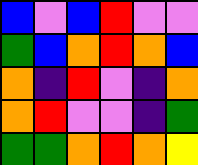[["blue", "violet", "blue", "red", "violet", "violet"], ["green", "blue", "orange", "red", "orange", "blue"], ["orange", "indigo", "red", "violet", "indigo", "orange"], ["orange", "red", "violet", "violet", "indigo", "green"], ["green", "green", "orange", "red", "orange", "yellow"]]